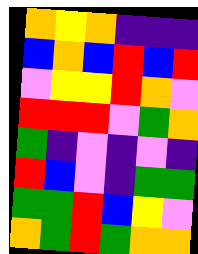[["orange", "yellow", "orange", "indigo", "indigo", "indigo"], ["blue", "orange", "blue", "red", "blue", "red"], ["violet", "yellow", "yellow", "red", "orange", "violet"], ["red", "red", "red", "violet", "green", "orange"], ["green", "indigo", "violet", "indigo", "violet", "indigo"], ["red", "blue", "violet", "indigo", "green", "green"], ["green", "green", "red", "blue", "yellow", "violet"], ["orange", "green", "red", "green", "orange", "orange"]]